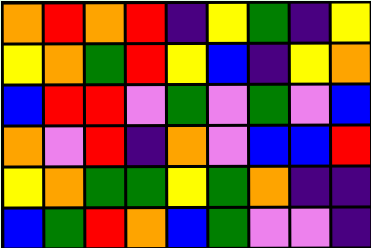[["orange", "red", "orange", "red", "indigo", "yellow", "green", "indigo", "yellow"], ["yellow", "orange", "green", "red", "yellow", "blue", "indigo", "yellow", "orange"], ["blue", "red", "red", "violet", "green", "violet", "green", "violet", "blue"], ["orange", "violet", "red", "indigo", "orange", "violet", "blue", "blue", "red"], ["yellow", "orange", "green", "green", "yellow", "green", "orange", "indigo", "indigo"], ["blue", "green", "red", "orange", "blue", "green", "violet", "violet", "indigo"]]